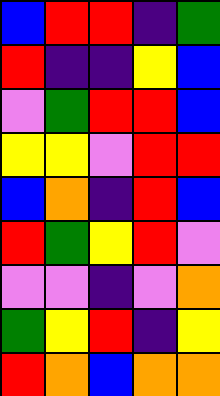[["blue", "red", "red", "indigo", "green"], ["red", "indigo", "indigo", "yellow", "blue"], ["violet", "green", "red", "red", "blue"], ["yellow", "yellow", "violet", "red", "red"], ["blue", "orange", "indigo", "red", "blue"], ["red", "green", "yellow", "red", "violet"], ["violet", "violet", "indigo", "violet", "orange"], ["green", "yellow", "red", "indigo", "yellow"], ["red", "orange", "blue", "orange", "orange"]]